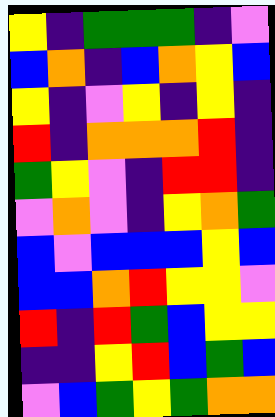[["yellow", "indigo", "green", "green", "green", "indigo", "violet"], ["blue", "orange", "indigo", "blue", "orange", "yellow", "blue"], ["yellow", "indigo", "violet", "yellow", "indigo", "yellow", "indigo"], ["red", "indigo", "orange", "orange", "orange", "red", "indigo"], ["green", "yellow", "violet", "indigo", "red", "red", "indigo"], ["violet", "orange", "violet", "indigo", "yellow", "orange", "green"], ["blue", "violet", "blue", "blue", "blue", "yellow", "blue"], ["blue", "blue", "orange", "red", "yellow", "yellow", "violet"], ["red", "indigo", "red", "green", "blue", "yellow", "yellow"], ["indigo", "indigo", "yellow", "red", "blue", "green", "blue"], ["violet", "blue", "green", "yellow", "green", "orange", "orange"]]